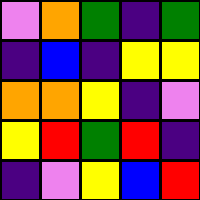[["violet", "orange", "green", "indigo", "green"], ["indigo", "blue", "indigo", "yellow", "yellow"], ["orange", "orange", "yellow", "indigo", "violet"], ["yellow", "red", "green", "red", "indigo"], ["indigo", "violet", "yellow", "blue", "red"]]